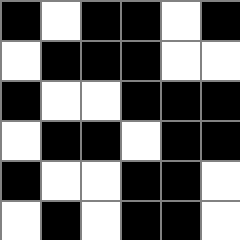[["black", "white", "black", "black", "white", "black"], ["white", "black", "black", "black", "white", "white"], ["black", "white", "white", "black", "black", "black"], ["white", "black", "black", "white", "black", "black"], ["black", "white", "white", "black", "black", "white"], ["white", "black", "white", "black", "black", "white"]]